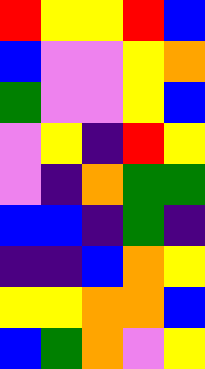[["red", "yellow", "yellow", "red", "blue"], ["blue", "violet", "violet", "yellow", "orange"], ["green", "violet", "violet", "yellow", "blue"], ["violet", "yellow", "indigo", "red", "yellow"], ["violet", "indigo", "orange", "green", "green"], ["blue", "blue", "indigo", "green", "indigo"], ["indigo", "indigo", "blue", "orange", "yellow"], ["yellow", "yellow", "orange", "orange", "blue"], ["blue", "green", "orange", "violet", "yellow"]]